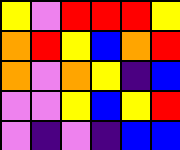[["yellow", "violet", "red", "red", "red", "yellow"], ["orange", "red", "yellow", "blue", "orange", "red"], ["orange", "violet", "orange", "yellow", "indigo", "blue"], ["violet", "violet", "yellow", "blue", "yellow", "red"], ["violet", "indigo", "violet", "indigo", "blue", "blue"]]